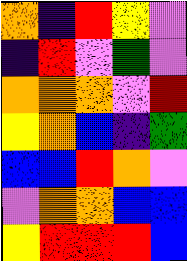[["orange", "indigo", "red", "yellow", "violet"], ["indigo", "red", "violet", "green", "violet"], ["orange", "orange", "orange", "violet", "red"], ["yellow", "orange", "blue", "indigo", "green"], ["blue", "blue", "red", "orange", "violet"], ["violet", "orange", "orange", "blue", "blue"], ["yellow", "red", "red", "red", "blue"]]